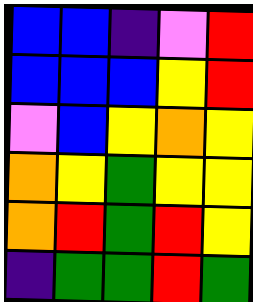[["blue", "blue", "indigo", "violet", "red"], ["blue", "blue", "blue", "yellow", "red"], ["violet", "blue", "yellow", "orange", "yellow"], ["orange", "yellow", "green", "yellow", "yellow"], ["orange", "red", "green", "red", "yellow"], ["indigo", "green", "green", "red", "green"]]